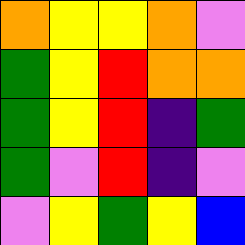[["orange", "yellow", "yellow", "orange", "violet"], ["green", "yellow", "red", "orange", "orange"], ["green", "yellow", "red", "indigo", "green"], ["green", "violet", "red", "indigo", "violet"], ["violet", "yellow", "green", "yellow", "blue"]]